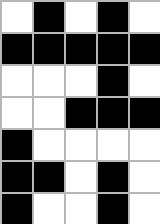[["white", "black", "white", "black", "white"], ["black", "black", "black", "black", "black"], ["white", "white", "white", "black", "white"], ["white", "white", "black", "black", "black"], ["black", "white", "white", "white", "white"], ["black", "black", "white", "black", "white"], ["black", "white", "white", "black", "white"]]